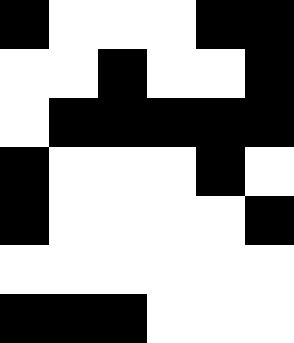[["black", "white", "white", "white", "black", "black"], ["white", "white", "black", "white", "white", "black"], ["white", "black", "black", "black", "black", "black"], ["black", "white", "white", "white", "black", "white"], ["black", "white", "white", "white", "white", "black"], ["white", "white", "white", "white", "white", "white"], ["black", "black", "black", "white", "white", "white"]]